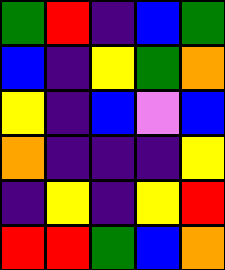[["green", "red", "indigo", "blue", "green"], ["blue", "indigo", "yellow", "green", "orange"], ["yellow", "indigo", "blue", "violet", "blue"], ["orange", "indigo", "indigo", "indigo", "yellow"], ["indigo", "yellow", "indigo", "yellow", "red"], ["red", "red", "green", "blue", "orange"]]